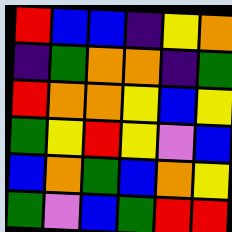[["red", "blue", "blue", "indigo", "yellow", "orange"], ["indigo", "green", "orange", "orange", "indigo", "green"], ["red", "orange", "orange", "yellow", "blue", "yellow"], ["green", "yellow", "red", "yellow", "violet", "blue"], ["blue", "orange", "green", "blue", "orange", "yellow"], ["green", "violet", "blue", "green", "red", "red"]]